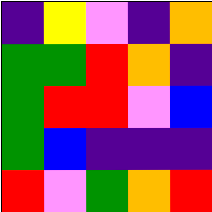[["indigo", "yellow", "violet", "indigo", "orange"], ["green", "green", "red", "orange", "indigo"], ["green", "red", "red", "violet", "blue"], ["green", "blue", "indigo", "indigo", "indigo"], ["red", "violet", "green", "orange", "red"]]